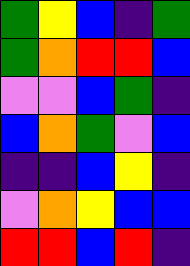[["green", "yellow", "blue", "indigo", "green"], ["green", "orange", "red", "red", "blue"], ["violet", "violet", "blue", "green", "indigo"], ["blue", "orange", "green", "violet", "blue"], ["indigo", "indigo", "blue", "yellow", "indigo"], ["violet", "orange", "yellow", "blue", "blue"], ["red", "red", "blue", "red", "indigo"]]